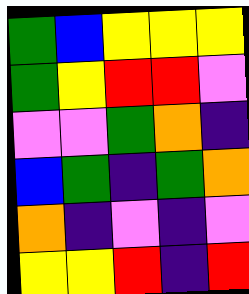[["green", "blue", "yellow", "yellow", "yellow"], ["green", "yellow", "red", "red", "violet"], ["violet", "violet", "green", "orange", "indigo"], ["blue", "green", "indigo", "green", "orange"], ["orange", "indigo", "violet", "indigo", "violet"], ["yellow", "yellow", "red", "indigo", "red"]]